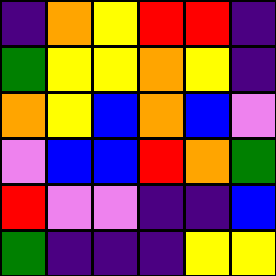[["indigo", "orange", "yellow", "red", "red", "indigo"], ["green", "yellow", "yellow", "orange", "yellow", "indigo"], ["orange", "yellow", "blue", "orange", "blue", "violet"], ["violet", "blue", "blue", "red", "orange", "green"], ["red", "violet", "violet", "indigo", "indigo", "blue"], ["green", "indigo", "indigo", "indigo", "yellow", "yellow"]]